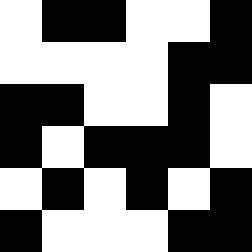[["white", "black", "black", "white", "white", "black"], ["white", "white", "white", "white", "black", "black"], ["black", "black", "white", "white", "black", "white"], ["black", "white", "black", "black", "black", "white"], ["white", "black", "white", "black", "white", "black"], ["black", "white", "white", "white", "black", "black"]]